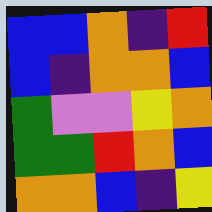[["blue", "blue", "orange", "indigo", "red"], ["blue", "indigo", "orange", "orange", "blue"], ["green", "violet", "violet", "yellow", "orange"], ["green", "green", "red", "orange", "blue"], ["orange", "orange", "blue", "indigo", "yellow"]]